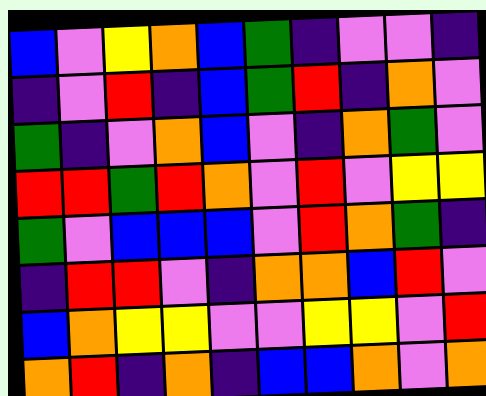[["blue", "violet", "yellow", "orange", "blue", "green", "indigo", "violet", "violet", "indigo"], ["indigo", "violet", "red", "indigo", "blue", "green", "red", "indigo", "orange", "violet"], ["green", "indigo", "violet", "orange", "blue", "violet", "indigo", "orange", "green", "violet"], ["red", "red", "green", "red", "orange", "violet", "red", "violet", "yellow", "yellow"], ["green", "violet", "blue", "blue", "blue", "violet", "red", "orange", "green", "indigo"], ["indigo", "red", "red", "violet", "indigo", "orange", "orange", "blue", "red", "violet"], ["blue", "orange", "yellow", "yellow", "violet", "violet", "yellow", "yellow", "violet", "red"], ["orange", "red", "indigo", "orange", "indigo", "blue", "blue", "orange", "violet", "orange"]]